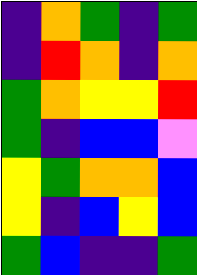[["indigo", "orange", "green", "indigo", "green"], ["indigo", "red", "orange", "indigo", "orange"], ["green", "orange", "yellow", "yellow", "red"], ["green", "indigo", "blue", "blue", "violet"], ["yellow", "green", "orange", "orange", "blue"], ["yellow", "indigo", "blue", "yellow", "blue"], ["green", "blue", "indigo", "indigo", "green"]]